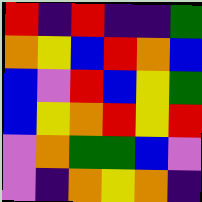[["red", "indigo", "red", "indigo", "indigo", "green"], ["orange", "yellow", "blue", "red", "orange", "blue"], ["blue", "violet", "red", "blue", "yellow", "green"], ["blue", "yellow", "orange", "red", "yellow", "red"], ["violet", "orange", "green", "green", "blue", "violet"], ["violet", "indigo", "orange", "yellow", "orange", "indigo"]]